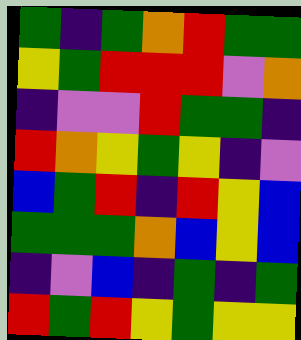[["green", "indigo", "green", "orange", "red", "green", "green"], ["yellow", "green", "red", "red", "red", "violet", "orange"], ["indigo", "violet", "violet", "red", "green", "green", "indigo"], ["red", "orange", "yellow", "green", "yellow", "indigo", "violet"], ["blue", "green", "red", "indigo", "red", "yellow", "blue"], ["green", "green", "green", "orange", "blue", "yellow", "blue"], ["indigo", "violet", "blue", "indigo", "green", "indigo", "green"], ["red", "green", "red", "yellow", "green", "yellow", "yellow"]]